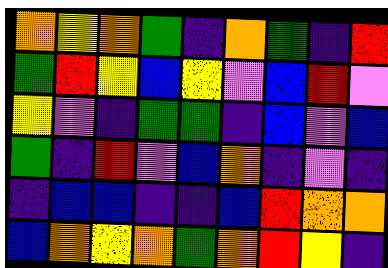[["orange", "yellow", "orange", "green", "indigo", "orange", "green", "indigo", "red"], ["green", "red", "yellow", "blue", "yellow", "violet", "blue", "red", "violet"], ["yellow", "violet", "indigo", "green", "green", "indigo", "blue", "violet", "blue"], ["green", "indigo", "red", "violet", "blue", "orange", "indigo", "violet", "indigo"], ["indigo", "blue", "blue", "indigo", "indigo", "blue", "red", "orange", "orange"], ["blue", "orange", "yellow", "orange", "green", "orange", "red", "yellow", "indigo"]]